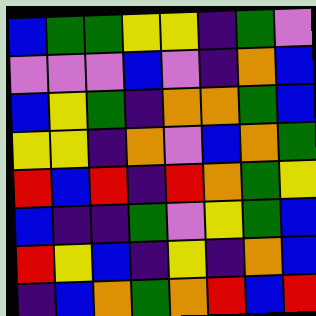[["blue", "green", "green", "yellow", "yellow", "indigo", "green", "violet"], ["violet", "violet", "violet", "blue", "violet", "indigo", "orange", "blue"], ["blue", "yellow", "green", "indigo", "orange", "orange", "green", "blue"], ["yellow", "yellow", "indigo", "orange", "violet", "blue", "orange", "green"], ["red", "blue", "red", "indigo", "red", "orange", "green", "yellow"], ["blue", "indigo", "indigo", "green", "violet", "yellow", "green", "blue"], ["red", "yellow", "blue", "indigo", "yellow", "indigo", "orange", "blue"], ["indigo", "blue", "orange", "green", "orange", "red", "blue", "red"]]